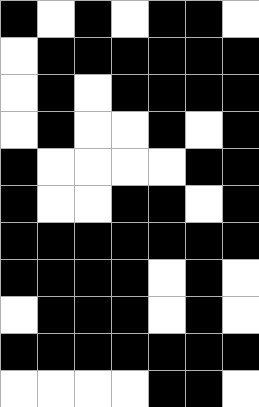[["black", "white", "black", "white", "black", "black", "white"], ["white", "black", "black", "black", "black", "black", "black"], ["white", "black", "white", "black", "black", "black", "black"], ["white", "black", "white", "white", "black", "white", "black"], ["black", "white", "white", "white", "white", "black", "black"], ["black", "white", "white", "black", "black", "white", "black"], ["black", "black", "black", "black", "black", "black", "black"], ["black", "black", "black", "black", "white", "black", "white"], ["white", "black", "black", "black", "white", "black", "white"], ["black", "black", "black", "black", "black", "black", "black"], ["white", "white", "white", "white", "black", "black", "white"]]